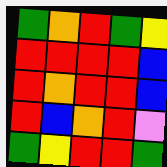[["green", "orange", "red", "green", "yellow"], ["red", "red", "red", "red", "blue"], ["red", "orange", "red", "red", "blue"], ["red", "blue", "orange", "red", "violet"], ["green", "yellow", "red", "red", "green"]]